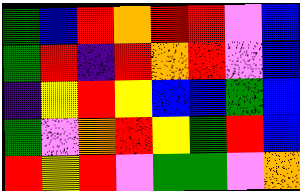[["green", "blue", "red", "orange", "red", "red", "violet", "blue"], ["green", "red", "indigo", "red", "orange", "red", "violet", "blue"], ["indigo", "yellow", "red", "yellow", "blue", "blue", "green", "blue"], ["green", "violet", "orange", "red", "yellow", "green", "red", "blue"], ["red", "yellow", "red", "violet", "green", "green", "violet", "orange"]]